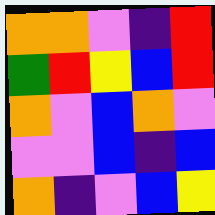[["orange", "orange", "violet", "indigo", "red"], ["green", "red", "yellow", "blue", "red"], ["orange", "violet", "blue", "orange", "violet"], ["violet", "violet", "blue", "indigo", "blue"], ["orange", "indigo", "violet", "blue", "yellow"]]